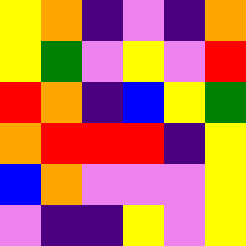[["yellow", "orange", "indigo", "violet", "indigo", "orange"], ["yellow", "green", "violet", "yellow", "violet", "red"], ["red", "orange", "indigo", "blue", "yellow", "green"], ["orange", "red", "red", "red", "indigo", "yellow"], ["blue", "orange", "violet", "violet", "violet", "yellow"], ["violet", "indigo", "indigo", "yellow", "violet", "yellow"]]